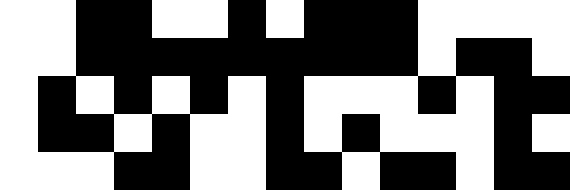[["white", "white", "black", "black", "white", "white", "black", "white", "black", "black", "black", "white", "white", "white", "white"], ["white", "white", "black", "black", "black", "black", "black", "black", "black", "black", "black", "white", "black", "black", "white"], ["white", "black", "white", "black", "white", "black", "white", "black", "white", "white", "white", "black", "white", "black", "black"], ["white", "black", "black", "white", "black", "white", "white", "black", "white", "black", "white", "white", "white", "black", "white"], ["white", "white", "white", "black", "black", "white", "white", "black", "black", "white", "black", "black", "white", "black", "black"]]